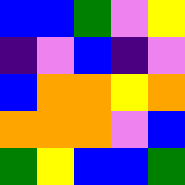[["blue", "blue", "green", "violet", "yellow"], ["indigo", "violet", "blue", "indigo", "violet"], ["blue", "orange", "orange", "yellow", "orange"], ["orange", "orange", "orange", "violet", "blue"], ["green", "yellow", "blue", "blue", "green"]]